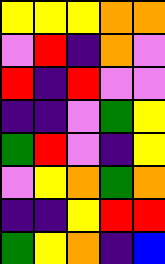[["yellow", "yellow", "yellow", "orange", "orange"], ["violet", "red", "indigo", "orange", "violet"], ["red", "indigo", "red", "violet", "violet"], ["indigo", "indigo", "violet", "green", "yellow"], ["green", "red", "violet", "indigo", "yellow"], ["violet", "yellow", "orange", "green", "orange"], ["indigo", "indigo", "yellow", "red", "red"], ["green", "yellow", "orange", "indigo", "blue"]]